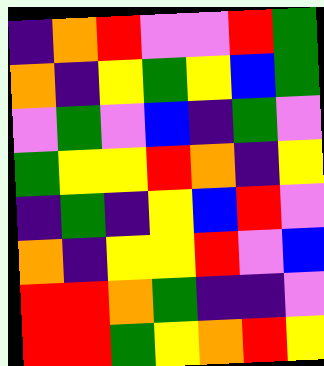[["indigo", "orange", "red", "violet", "violet", "red", "green"], ["orange", "indigo", "yellow", "green", "yellow", "blue", "green"], ["violet", "green", "violet", "blue", "indigo", "green", "violet"], ["green", "yellow", "yellow", "red", "orange", "indigo", "yellow"], ["indigo", "green", "indigo", "yellow", "blue", "red", "violet"], ["orange", "indigo", "yellow", "yellow", "red", "violet", "blue"], ["red", "red", "orange", "green", "indigo", "indigo", "violet"], ["red", "red", "green", "yellow", "orange", "red", "yellow"]]